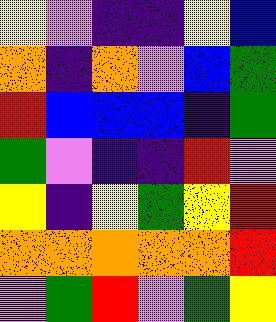[["yellow", "violet", "indigo", "indigo", "yellow", "blue"], ["orange", "indigo", "orange", "violet", "blue", "green"], ["red", "blue", "blue", "blue", "indigo", "green"], ["green", "violet", "indigo", "indigo", "red", "violet"], ["yellow", "indigo", "yellow", "green", "yellow", "red"], ["orange", "orange", "orange", "orange", "orange", "red"], ["violet", "green", "red", "violet", "green", "yellow"]]